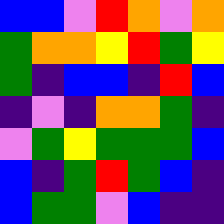[["blue", "blue", "violet", "red", "orange", "violet", "orange"], ["green", "orange", "orange", "yellow", "red", "green", "yellow"], ["green", "indigo", "blue", "blue", "indigo", "red", "blue"], ["indigo", "violet", "indigo", "orange", "orange", "green", "indigo"], ["violet", "green", "yellow", "green", "green", "green", "blue"], ["blue", "indigo", "green", "red", "green", "blue", "indigo"], ["blue", "green", "green", "violet", "blue", "indigo", "indigo"]]